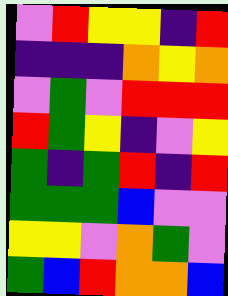[["violet", "red", "yellow", "yellow", "indigo", "red"], ["indigo", "indigo", "indigo", "orange", "yellow", "orange"], ["violet", "green", "violet", "red", "red", "red"], ["red", "green", "yellow", "indigo", "violet", "yellow"], ["green", "indigo", "green", "red", "indigo", "red"], ["green", "green", "green", "blue", "violet", "violet"], ["yellow", "yellow", "violet", "orange", "green", "violet"], ["green", "blue", "red", "orange", "orange", "blue"]]